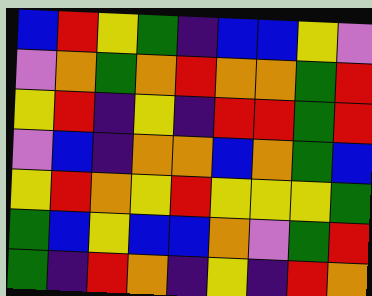[["blue", "red", "yellow", "green", "indigo", "blue", "blue", "yellow", "violet"], ["violet", "orange", "green", "orange", "red", "orange", "orange", "green", "red"], ["yellow", "red", "indigo", "yellow", "indigo", "red", "red", "green", "red"], ["violet", "blue", "indigo", "orange", "orange", "blue", "orange", "green", "blue"], ["yellow", "red", "orange", "yellow", "red", "yellow", "yellow", "yellow", "green"], ["green", "blue", "yellow", "blue", "blue", "orange", "violet", "green", "red"], ["green", "indigo", "red", "orange", "indigo", "yellow", "indigo", "red", "orange"]]